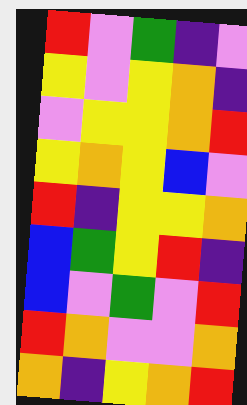[["red", "violet", "green", "indigo", "violet"], ["yellow", "violet", "yellow", "orange", "indigo"], ["violet", "yellow", "yellow", "orange", "red"], ["yellow", "orange", "yellow", "blue", "violet"], ["red", "indigo", "yellow", "yellow", "orange"], ["blue", "green", "yellow", "red", "indigo"], ["blue", "violet", "green", "violet", "red"], ["red", "orange", "violet", "violet", "orange"], ["orange", "indigo", "yellow", "orange", "red"]]